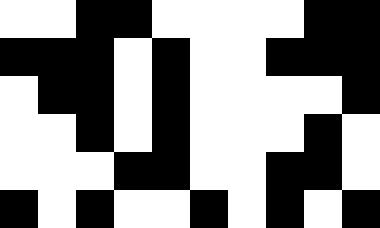[["white", "white", "black", "black", "white", "white", "white", "white", "black", "black"], ["black", "black", "black", "white", "black", "white", "white", "black", "black", "black"], ["white", "black", "black", "white", "black", "white", "white", "white", "white", "black"], ["white", "white", "black", "white", "black", "white", "white", "white", "black", "white"], ["white", "white", "white", "black", "black", "white", "white", "black", "black", "white"], ["black", "white", "black", "white", "white", "black", "white", "black", "white", "black"]]